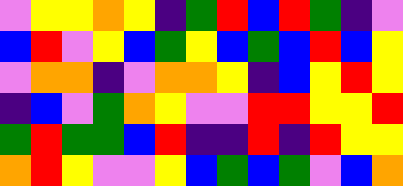[["violet", "yellow", "yellow", "orange", "yellow", "indigo", "green", "red", "blue", "red", "green", "indigo", "violet"], ["blue", "red", "violet", "yellow", "blue", "green", "yellow", "blue", "green", "blue", "red", "blue", "yellow"], ["violet", "orange", "orange", "indigo", "violet", "orange", "orange", "yellow", "indigo", "blue", "yellow", "red", "yellow"], ["indigo", "blue", "violet", "green", "orange", "yellow", "violet", "violet", "red", "red", "yellow", "yellow", "red"], ["green", "red", "green", "green", "blue", "red", "indigo", "indigo", "red", "indigo", "red", "yellow", "yellow"], ["orange", "red", "yellow", "violet", "violet", "yellow", "blue", "green", "blue", "green", "violet", "blue", "orange"]]